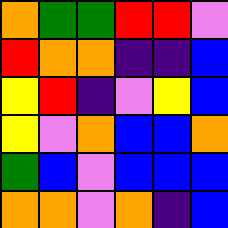[["orange", "green", "green", "red", "red", "violet"], ["red", "orange", "orange", "indigo", "indigo", "blue"], ["yellow", "red", "indigo", "violet", "yellow", "blue"], ["yellow", "violet", "orange", "blue", "blue", "orange"], ["green", "blue", "violet", "blue", "blue", "blue"], ["orange", "orange", "violet", "orange", "indigo", "blue"]]